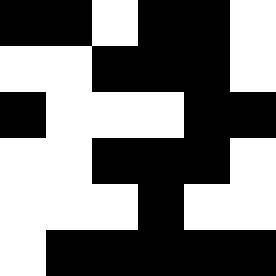[["black", "black", "white", "black", "black", "white"], ["white", "white", "black", "black", "black", "white"], ["black", "white", "white", "white", "black", "black"], ["white", "white", "black", "black", "black", "white"], ["white", "white", "white", "black", "white", "white"], ["white", "black", "black", "black", "black", "black"]]